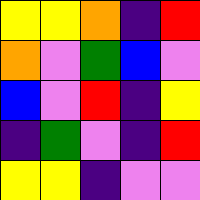[["yellow", "yellow", "orange", "indigo", "red"], ["orange", "violet", "green", "blue", "violet"], ["blue", "violet", "red", "indigo", "yellow"], ["indigo", "green", "violet", "indigo", "red"], ["yellow", "yellow", "indigo", "violet", "violet"]]